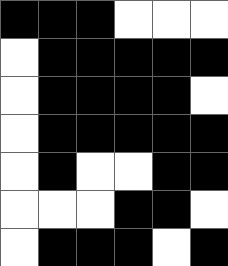[["black", "black", "black", "white", "white", "white"], ["white", "black", "black", "black", "black", "black"], ["white", "black", "black", "black", "black", "white"], ["white", "black", "black", "black", "black", "black"], ["white", "black", "white", "white", "black", "black"], ["white", "white", "white", "black", "black", "white"], ["white", "black", "black", "black", "white", "black"]]